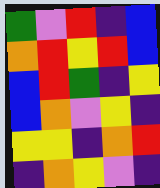[["green", "violet", "red", "indigo", "blue"], ["orange", "red", "yellow", "red", "blue"], ["blue", "red", "green", "indigo", "yellow"], ["blue", "orange", "violet", "yellow", "indigo"], ["yellow", "yellow", "indigo", "orange", "red"], ["indigo", "orange", "yellow", "violet", "indigo"]]